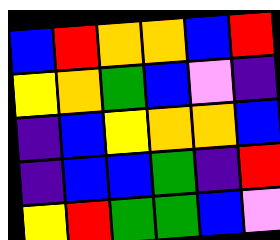[["blue", "red", "orange", "orange", "blue", "red"], ["yellow", "orange", "green", "blue", "violet", "indigo"], ["indigo", "blue", "yellow", "orange", "orange", "blue"], ["indigo", "blue", "blue", "green", "indigo", "red"], ["yellow", "red", "green", "green", "blue", "violet"]]